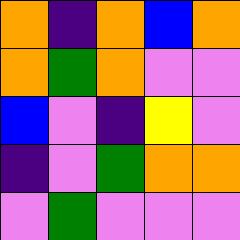[["orange", "indigo", "orange", "blue", "orange"], ["orange", "green", "orange", "violet", "violet"], ["blue", "violet", "indigo", "yellow", "violet"], ["indigo", "violet", "green", "orange", "orange"], ["violet", "green", "violet", "violet", "violet"]]